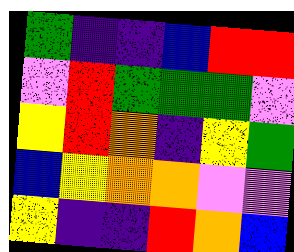[["green", "indigo", "indigo", "blue", "red", "red"], ["violet", "red", "green", "green", "green", "violet"], ["yellow", "red", "orange", "indigo", "yellow", "green"], ["blue", "yellow", "orange", "orange", "violet", "violet"], ["yellow", "indigo", "indigo", "red", "orange", "blue"]]